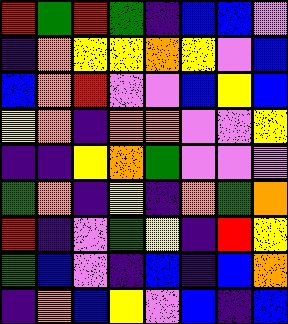[["red", "green", "red", "green", "indigo", "blue", "blue", "violet"], ["indigo", "orange", "yellow", "yellow", "orange", "yellow", "violet", "blue"], ["blue", "orange", "red", "violet", "violet", "blue", "yellow", "blue"], ["yellow", "orange", "indigo", "orange", "orange", "violet", "violet", "yellow"], ["indigo", "indigo", "yellow", "orange", "green", "violet", "violet", "violet"], ["green", "orange", "indigo", "yellow", "indigo", "orange", "green", "orange"], ["red", "indigo", "violet", "green", "yellow", "indigo", "red", "yellow"], ["green", "blue", "violet", "indigo", "blue", "indigo", "blue", "orange"], ["indigo", "orange", "blue", "yellow", "violet", "blue", "indigo", "blue"]]